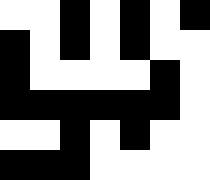[["white", "white", "black", "white", "black", "white", "black"], ["black", "white", "black", "white", "black", "white", "white"], ["black", "white", "white", "white", "white", "black", "white"], ["black", "black", "black", "black", "black", "black", "white"], ["white", "white", "black", "white", "black", "white", "white"], ["black", "black", "black", "white", "white", "white", "white"]]